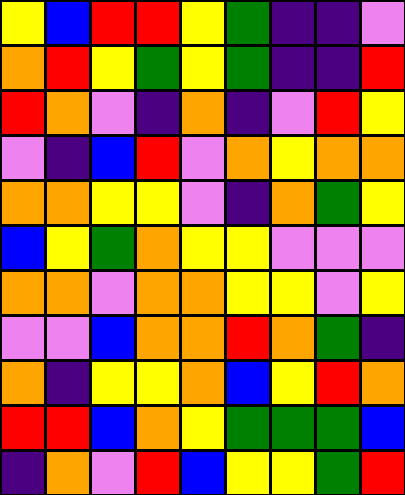[["yellow", "blue", "red", "red", "yellow", "green", "indigo", "indigo", "violet"], ["orange", "red", "yellow", "green", "yellow", "green", "indigo", "indigo", "red"], ["red", "orange", "violet", "indigo", "orange", "indigo", "violet", "red", "yellow"], ["violet", "indigo", "blue", "red", "violet", "orange", "yellow", "orange", "orange"], ["orange", "orange", "yellow", "yellow", "violet", "indigo", "orange", "green", "yellow"], ["blue", "yellow", "green", "orange", "yellow", "yellow", "violet", "violet", "violet"], ["orange", "orange", "violet", "orange", "orange", "yellow", "yellow", "violet", "yellow"], ["violet", "violet", "blue", "orange", "orange", "red", "orange", "green", "indigo"], ["orange", "indigo", "yellow", "yellow", "orange", "blue", "yellow", "red", "orange"], ["red", "red", "blue", "orange", "yellow", "green", "green", "green", "blue"], ["indigo", "orange", "violet", "red", "blue", "yellow", "yellow", "green", "red"]]